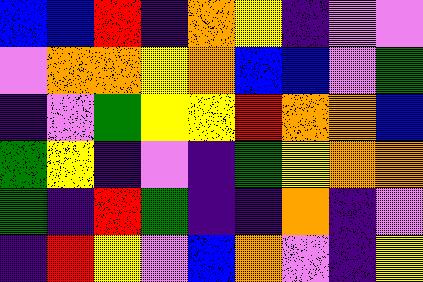[["blue", "blue", "red", "indigo", "orange", "yellow", "indigo", "violet", "violet"], ["violet", "orange", "orange", "yellow", "orange", "blue", "blue", "violet", "green"], ["indigo", "violet", "green", "yellow", "yellow", "red", "orange", "orange", "blue"], ["green", "yellow", "indigo", "violet", "indigo", "green", "yellow", "orange", "orange"], ["green", "indigo", "red", "green", "indigo", "indigo", "orange", "indigo", "violet"], ["indigo", "red", "yellow", "violet", "blue", "orange", "violet", "indigo", "yellow"]]